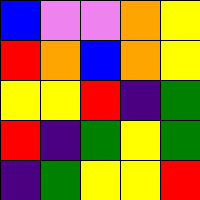[["blue", "violet", "violet", "orange", "yellow"], ["red", "orange", "blue", "orange", "yellow"], ["yellow", "yellow", "red", "indigo", "green"], ["red", "indigo", "green", "yellow", "green"], ["indigo", "green", "yellow", "yellow", "red"]]